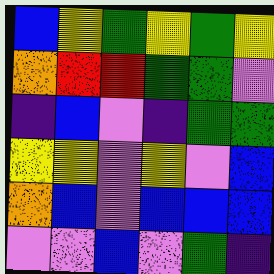[["blue", "yellow", "green", "yellow", "green", "yellow"], ["orange", "red", "red", "green", "green", "violet"], ["indigo", "blue", "violet", "indigo", "green", "green"], ["yellow", "yellow", "violet", "yellow", "violet", "blue"], ["orange", "blue", "violet", "blue", "blue", "blue"], ["violet", "violet", "blue", "violet", "green", "indigo"]]